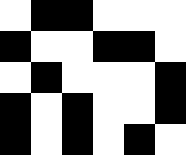[["white", "black", "black", "white", "white", "white"], ["black", "white", "white", "black", "black", "white"], ["white", "black", "white", "white", "white", "black"], ["black", "white", "black", "white", "white", "black"], ["black", "white", "black", "white", "black", "white"]]